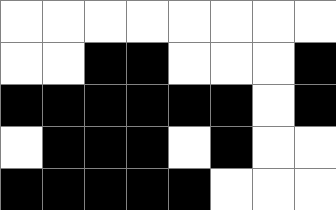[["white", "white", "white", "white", "white", "white", "white", "white"], ["white", "white", "black", "black", "white", "white", "white", "black"], ["black", "black", "black", "black", "black", "black", "white", "black"], ["white", "black", "black", "black", "white", "black", "white", "white"], ["black", "black", "black", "black", "black", "white", "white", "white"]]